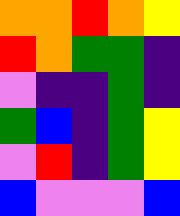[["orange", "orange", "red", "orange", "yellow"], ["red", "orange", "green", "green", "indigo"], ["violet", "indigo", "indigo", "green", "indigo"], ["green", "blue", "indigo", "green", "yellow"], ["violet", "red", "indigo", "green", "yellow"], ["blue", "violet", "violet", "violet", "blue"]]